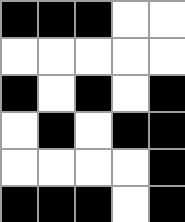[["black", "black", "black", "white", "white"], ["white", "white", "white", "white", "white"], ["black", "white", "black", "white", "black"], ["white", "black", "white", "black", "black"], ["white", "white", "white", "white", "black"], ["black", "black", "black", "white", "black"]]